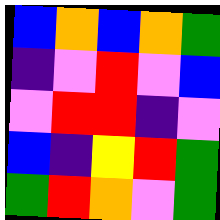[["blue", "orange", "blue", "orange", "green"], ["indigo", "violet", "red", "violet", "blue"], ["violet", "red", "red", "indigo", "violet"], ["blue", "indigo", "yellow", "red", "green"], ["green", "red", "orange", "violet", "green"]]